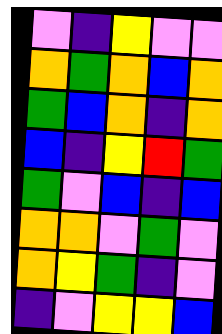[["violet", "indigo", "yellow", "violet", "violet"], ["orange", "green", "orange", "blue", "orange"], ["green", "blue", "orange", "indigo", "orange"], ["blue", "indigo", "yellow", "red", "green"], ["green", "violet", "blue", "indigo", "blue"], ["orange", "orange", "violet", "green", "violet"], ["orange", "yellow", "green", "indigo", "violet"], ["indigo", "violet", "yellow", "yellow", "blue"]]